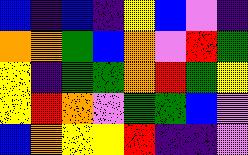[["blue", "indigo", "blue", "indigo", "yellow", "blue", "violet", "indigo"], ["orange", "orange", "green", "blue", "orange", "violet", "red", "green"], ["yellow", "indigo", "green", "green", "orange", "red", "green", "yellow"], ["yellow", "red", "orange", "violet", "green", "green", "blue", "violet"], ["blue", "orange", "yellow", "yellow", "red", "indigo", "indigo", "violet"]]